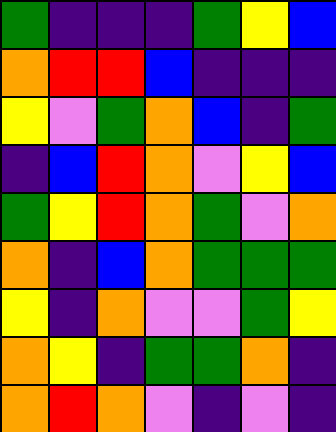[["green", "indigo", "indigo", "indigo", "green", "yellow", "blue"], ["orange", "red", "red", "blue", "indigo", "indigo", "indigo"], ["yellow", "violet", "green", "orange", "blue", "indigo", "green"], ["indigo", "blue", "red", "orange", "violet", "yellow", "blue"], ["green", "yellow", "red", "orange", "green", "violet", "orange"], ["orange", "indigo", "blue", "orange", "green", "green", "green"], ["yellow", "indigo", "orange", "violet", "violet", "green", "yellow"], ["orange", "yellow", "indigo", "green", "green", "orange", "indigo"], ["orange", "red", "orange", "violet", "indigo", "violet", "indigo"]]